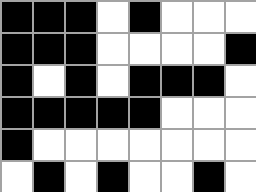[["black", "black", "black", "white", "black", "white", "white", "white"], ["black", "black", "black", "white", "white", "white", "white", "black"], ["black", "white", "black", "white", "black", "black", "black", "white"], ["black", "black", "black", "black", "black", "white", "white", "white"], ["black", "white", "white", "white", "white", "white", "white", "white"], ["white", "black", "white", "black", "white", "white", "black", "white"]]